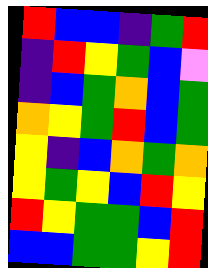[["red", "blue", "blue", "indigo", "green", "red"], ["indigo", "red", "yellow", "green", "blue", "violet"], ["indigo", "blue", "green", "orange", "blue", "green"], ["orange", "yellow", "green", "red", "blue", "green"], ["yellow", "indigo", "blue", "orange", "green", "orange"], ["yellow", "green", "yellow", "blue", "red", "yellow"], ["red", "yellow", "green", "green", "blue", "red"], ["blue", "blue", "green", "green", "yellow", "red"]]